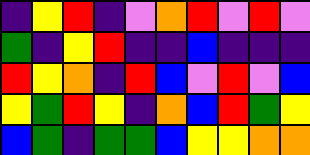[["indigo", "yellow", "red", "indigo", "violet", "orange", "red", "violet", "red", "violet"], ["green", "indigo", "yellow", "red", "indigo", "indigo", "blue", "indigo", "indigo", "indigo"], ["red", "yellow", "orange", "indigo", "red", "blue", "violet", "red", "violet", "blue"], ["yellow", "green", "red", "yellow", "indigo", "orange", "blue", "red", "green", "yellow"], ["blue", "green", "indigo", "green", "green", "blue", "yellow", "yellow", "orange", "orange"]]